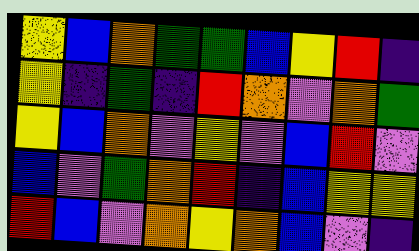[["yellow", "blue", "orange", "green", "green", "blue", "yellow", "red", "indigo"], ["yellow", "indigo", "green", "indigo", "red", "orange", "violet", "orange", "green"], ["yellow", "blue", "orange", "violet", "yellow", "violet", "blue", "red", "violet"], ["blue", "violet", "green", "orange", "red", "indigo", "blue", "yellow", "yellow"], ["red", "blue", "violet", "orange", "yellow", "orange", "blue", "violet", "indigo"]]